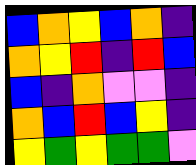[["blue", "orange", "yellow", "blue", "orange", "indigo"], ["orange", "yellow", "red", "indigo", "red", "blue"], ["blue", "indigo", "orange", "violet", "violet", "indigo"], ["orange", "blue", "red", "blue", "yellow", "indigo"], ["yellow", "green", "yellow", "green", "green", "violet"]]